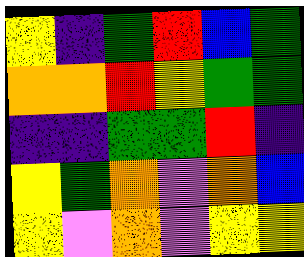[["yellow", "indigo", "green", "red", "blue", "green"], ["orange", "orange", "red", "yellow", "green", "green"], ["indigo", "indigo", "green", "green", "red", "indigo"], ["yellow", "green", "orange", "violet", "orange", "blue"], ["yellow", "violet", "orange", "violet", "yellow", "yellow"]]